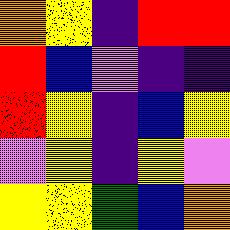[["orange", "yellow", "indigo", "red", "red"], ["red", "blue", "violet", "indigo", "indigo"], ["red", "yellow", "indigo", "blue", "yellow"], ["violet", "yellow", "indigo", "yellow", "violet"], ["yellow", "yellow", "green", "blue", "orange"]]